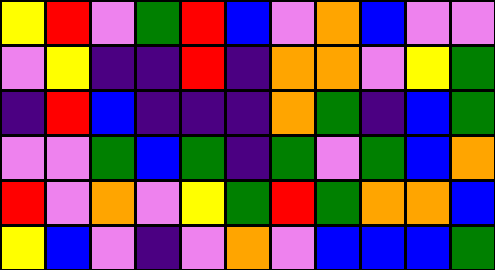[["yellow", "red", "violet", "green", "red", "blue", "violet", "orange", "blue", "violet", "violet"], ["violet", "yellow", "indigo", "indigo", "red", "indigo", "orange", "orange", "violet", "yellow", "green"], ["indigo", "red", "blue", "indigo", "indigo", "indigo", "orange", "green", "indigo", "blue", "green"], ["violet", "violet", "green", "blue", "green", "indigo", "green", "violet", "green", "blue", "orange"], ["red", "violet", "orange", "violet", "yellow", "green", "red", "green", "orange", "orange", "blue"], ["yellow", "blue", "violet", "indigo", "violet", "orange", "violet", "blue", "blue", "blue", "green"]]